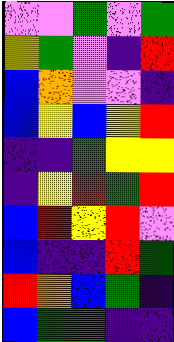[["violet", "violet", "green", "violet", "green"], ["yellow", "green", "violet", "indigo", "red"], ["blue", "orange", "violet", "violet", "indigo"], ["blue", "yellow", "blue", "yellow", "red"], ["indigo", "indigo", "green", "yellow", "yellow"], ["indigo", "yellow", "red", "green", "red"], ["blue", "red", "yellow", "red", "violet"], ["blue", "indigo", "indigo", "red", "green"], ["red", "orange", "blue", "green", "indigo"], ["blue", "green", "green", "indigo", "indigo"]]